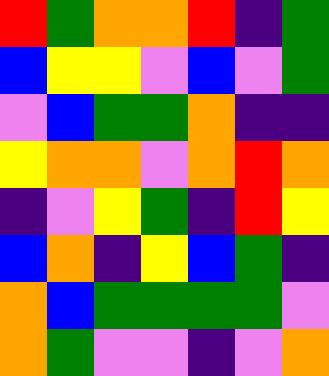[["red", "green", "orange", "orange", "red", "indigo", "green"], ["blue", "yellow", "yellow", "violet", "blue", "violet", "green"], ["violet", "blue", "green", "green", "orange", "indigo", "indigo"], ["yellow", "orange", "orange", "violet", "orange", "red", "orange"], ["indigo", "violet", "yellow", "green", "indigo", "red", "yellow"], ["blue", "orange", "indigo", "yellow", "blue", "green", "indigo"], ["orange", "blue", "green", "green", "green", "green", "violet"], ["orange", "green", "violet", "violet", "indigo", "violet", "orange"]]